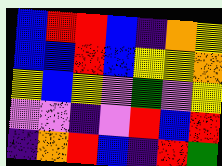[["blue", "red", "red", "blue", "indigo", "orange", "yellow"], ["blue", "blue", "red", "blue", "yellow", "yellow", "orange"], ["yellow", "blue", "yellow", "violet", "green", "violet", "yellow"], ["violet", "violet", "indigo", "violet", "red", "blue", "red"], ["indigo", "orange", "red", "blue", "indigo", "red", "green"]]